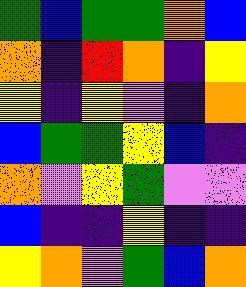[["green", "blue", "green", "green", "orange", "blue"], ["orange", "indigo", "red", "orange", "indigo", "yellow"], ["yellow", "indigo", "yellow", "violet", "indigo", "orange"], ["blue", "green", "green", "yellow", "blue", "indigo"], ["orange", "violet", "yellow", "green", "violet", "violet"], ["blue", "indigo", "indigo", "yellow", "indigo", "indigo"], ["yellow", "orange", "violet", "green", "blue", "orange"]]